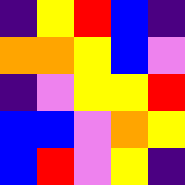[["indigo", "yellow", "red", "blue", "indigo"], ["orange", "orange", "yellow", "blue", "violet"], ["indigo", "violet", "yellow", "yellow", "red"], ["blue", "blue", "violet", "orange", "yellow"], ["blue", "red", "violet", "yellow", "indigo"]]